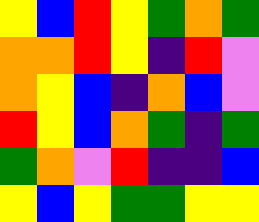[["yellow", "blue", "red", "yellow", "green", "orange", "green"], ["orange", "orange", "red", "yellow", "indigo", "red", "violet"], ["orange", "yellow", "blue", "indigo", "orange", "blue", "violet"], ["red", "yellow", "blue", "orange", "green", "indigo", "green"], ["green", "orange", "violet", "red", "indigo", "indigo", "blue"], ["yellow", "blue", "yellow", "green", "green", "yellow", "yellow"]]